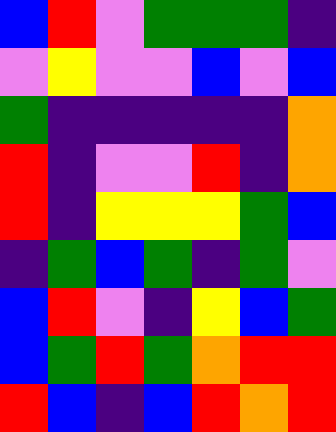[["blue", "red", "violet", "green", "green", "green", "indigo"], ["violet", "yellow", "violet", "violet", "blue", "violet", "blue"], ["green", "indigo", "indigo", "indigo", "indigo", "indigo", "orange"], ["red", "indigo", "violet", "violet", "red", "indigo", "orange"], ["red", "indigo", "yellow", "yellow", "yellow", "green", "blue"], ["indigo", "green", "blue", "green", "indigo", "green", "violet"], ["blue", "red", "violet", "indigo", "yellow", "blue", "green"], ["blue", "green", "red", "green", "orange", "red", "red"], ["red", "blue", "indigo", "blue", "red", "orange", "red"]]